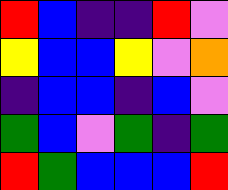[["red", "blue", "indigo", "indigo", "red", "violet"], ["yellow", "blue", "blue", "yellow", "violet", "orange"], ["indigo", "blue", "blue", "indigo", "blue", "violet"], ["green", "blue", "violet", "green", "indigo", "green"], ["red", "green", "blue", "blue", "blue", "red"]]